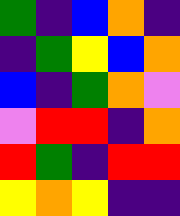[["green", "indigo", "blue", "orange", "indigo"], ["indigo", "green", "yellow", "blue", "orange"], ["blue", "indigo", "green", "orange", "violet"], ["violet", "red", "red", "indigo", "orange"], ["red", "green", "indigo", "red", "red"], ["yellow", "orange", "yellow", "indigo", "indigo"]]